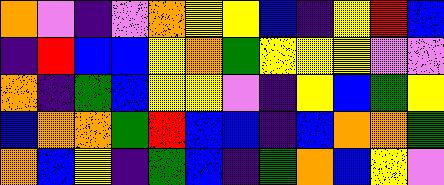[["orange", "violet", "indigo", "violet", "orange", "yellow", "yellow", "blue", "indigo", "yellow", "red", "blue"], ["indigo", "red", "blue", "blue", "yellow", "orange", "green", "yellow", "yellow", "yellow", "violet", "violet"], ["orange", "indigo", "green", "blue", "yellow", "yellow", "violet", "indigo", "yellow", "blue", "green", "yellow"], ["blue", "orange", "orange", "green", "red", "blue", "blue", "indigo", "blue", "orange", "orange", "green"], ["orange", "blue", "yellow", "indigo", "green", "blue", "indigo", "green", "orange", "blue", "yellow", "violet"]]